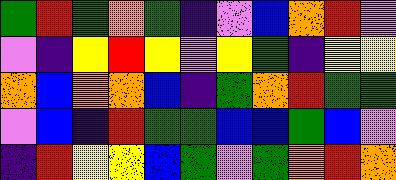[["green", "red", "green", "orange", "green", "indigo", "violet", "blue", "orange", "red", "violet"], ["violet", "indigo", "yellow", "red", "yellow", "violet", "yellow", "green", "indigo", "yellow", "yellow"], ["orange", "blue", "orange", "orange", "blue", "indigo", "green", "orange", "red", "green", "green"], ["violet", "blue", "indigo", "red", "green", "green", "blue", "blue", "green", "blue", "violet"], ["indigo", "red", "yellow", "yellow", "blue", "green", "violet", "green", "orange", "red", "orange"]]